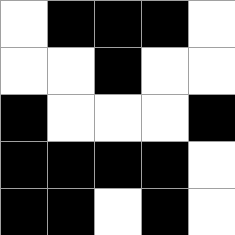[["white", "black", "black", "black", "white"], ["white", "white", "black", "white", "white"], ["black", "white", "white", "white", "black"], ["black", "black", "black", "black", "white"], ["black", "black", "white", "black", "white"]]